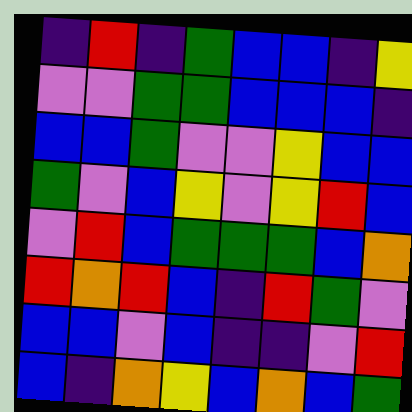[["indigo", "red", "indigo", "green", "blue", "blue", "indigo", "yellow"], ["violet", "violet", "green", "green", "blue", "blue", "blue", "indigo"], ["blue", "blue", "green", "violet", "violet", "yellow", "blue", "blue"], ["green", "violet", "blue", "yellow", "violet", "yellow", "red", "blue"], ["violet", "red", "blue", "green", "green", "green", "blue", "orange"], ["red", "orange", "red", "blue", "indigo", "red", "green", "violet"], ["blue", "blue", "violet", "blue", "indigo", "indigo", "violet", "red"], ["blue", "indigo", "orange", "yellow", "blue", "orange", "blue", "green"]]